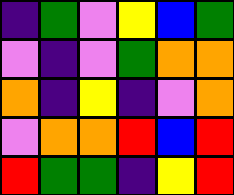[["indigo", "green", "violet", "yellow", "blue", "green"], ["violet", "indigo", "violet", "green", "orange", "orange"], ["orange", "indigo", "yellow", "indigo", "violet", "orange"], ["violet", "orange", "orange", "red", "blue", "red"], ["red", "green", "green", "indigo", "yellow", "red"]]